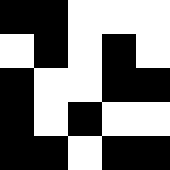[["black", "black", "white", "white", "white"], ["white", "black", "white", "black", "white"], ["black", "white", "white", "black", "black"], ["black", "white", "black", "white", "white"], ["black", "black", "white", "black", "black"]]